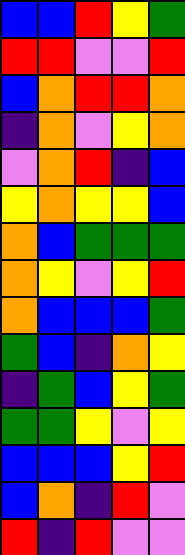[["blue", "blue", "red", "yellow", "green"], ["red", "red", "violet", "violet", "red"], ["blue", "orange", "red", "red", "orange"], ["indigo", "orange", "violet", "yellow", "orange"], ["violet", "orange", "red", "indigo", "blue"], ["yellow", "orange", "yellow", "yellow", "blue"], ["orange", "blue", "green", "green", "green"], ["orange", "yellow", "violet", "yellow", "red"], ["orange", "blue", "blue", "blue", "green"], ["green", "blue", "indigo", "orange", "yellow"], ["indigo", "green", "blue", "yellow", "green"], ["green", "green", "yellow", "violet", "yellow"], ["blue", "blue", "blue", "yellow", "red"], ["blue", "orange", "indigo", "red", "violet"], ["red", "indigo", "red", "violet", "violet"]]